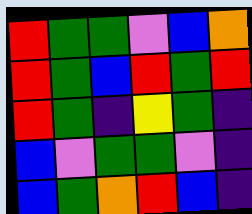[["red", "green", "green", "violet", "blue", "orange"], ["red", "green", "blue", "red", "green", "red"], ["red", "green", "indigo", "yellow", "green", "indigo"], ["blue", "violet", "green", "green", "violet", "indigo"], ["blue", "green", "orange", "red", "blue", "indigo"]]